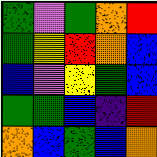[["green", "violet", "green", "orange", "red"], ["green", "yellow", "red", "orange", "blue"], ["blue", "violet", "yellow", "green", "blue"], ["green", "green", "blue", "indigo", "red"], ["orange", "blue", "green", "blue", "orange"]]